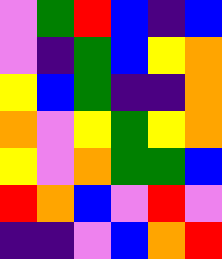[["violet", "green", "red", "blue", "indigo", "blue"], ["violet", "indigo", "green", "blue", "yellow", "orange"], ["yellow", "blue", "green", "indigo", "indigo", "orange"], ["orange", "violet", "yellow", "green", "yellow", "orange"], ["yellow", "violet", "orange", "green", "green", "blue"], ["red", "orange", "blue", "violet", "red", "violet"], ["indigo", "indigo", "violet", "blue", "orange", "red"]]